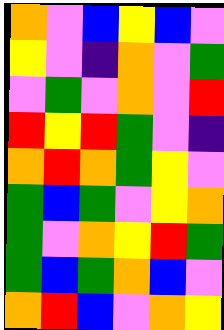[["orange", "violet", "blue", "yellow", "blue", "violet"], ["yellow", "violet", "indigo", "orange", "violet", "green"], ["violet", "green", "violet", "orange", "violet", "red"], ["red", "yellow", "red", "green", "violet", "indigo"], ["orange", "red", "orange", "green", "yellow", "violet"], ["green", "blue", "green", "violet", "yellow", "orange"], ["green", "violet", "orange", "yellow", "red", "green"], ["green", "blue", "green", "orange", "blue", "violet"], ["orange", "red", "blue", "violet", "orange", "yellow"]]